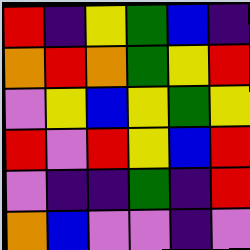[["red", "indigo", "yellow", "green", "blue", "indigo"], ["orange", "red", "orange", "green", "yellow", "red"], ["violet", "yellow", "blue", "yellow", "green", "yellow"], ["red", "violet", "red", "yellow", "blue", "red"], ["violet", "indigo", "indigo", "green", "indigo", "red"], ["orange", "blue", "violet", "violet", "indigo", "violet"]]